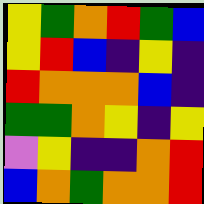[["yellow", "green", "orange", "red", "green", "blue"], ["yellow", "red", "blue", "indigo", "yellow", "indigo"], ["red", "orange", "orange", "orange", "blue", "indigo"], ["green", "green", "orange", "yellow", "indigo", "yellow"], ["violet", "yellow", "indigo", "indigo", "orange", "red"], ["blue", "orange", "green", "orange", "orange", "red"]]